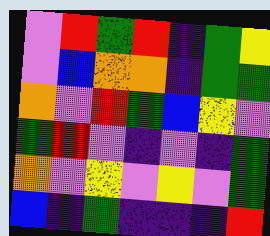[["violet", "red", "green", "red", "indigo", "green", "yellow"], ["violet", "blue", "orange", "orange", "indigo", "green", "green"], ["orange", "violet", "red", "green", "blue", "yellow", "violet"], ["green", "red", "violet", "indigo", "violet", "indigo", "green"], ["orange", "violet", "yellow", "violet", "yellow", "violet", "green"], ["blue", "indigo", "green", "indigo", "indigo", "indigo", "red"]]